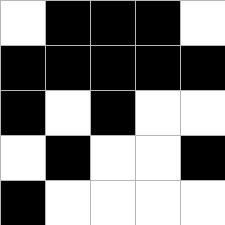[["white", "black", "black", "black", "white"], ["black", "black", "black", "black", "black"], ["black", "white", "black", "white", "white"], ["white", "black", "white", "white", "black"], ["black", "white", "white", "white", "white"]]